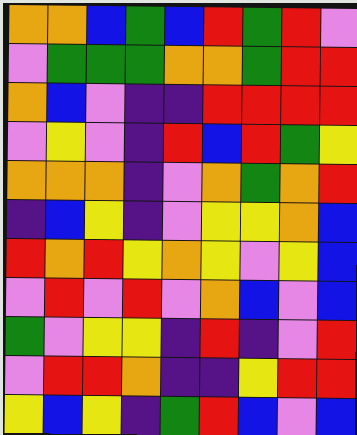[["orange", "orange", "blue", "green", "blue", "red", "green", "red", "violet"], ["violet", "green", "green", "green", "orange", "orange", "green", "red", "red"], ["orange", "blue", "violet", "indigo", "indigo", "red", "red", "red", "red"], ["violet", "yellow", "violet", "indigo", "red", "blue", "red", "green", "yellow"], ["orange", "orange", "orange", "indigo", "violet", "orange", "green", "orange", "red"], ["indigo", "blue", "yellow", "indigo", "violet", "yellow", "yellow", "orange", "blue"], ["red", "orange", "red", "yellow", "orange", "yellow", "violet", "yellow", "blue"], ["violet", "red", "violet", "red", "violet", "orange", "blue", "violet", "blue"], ["green", "violet", "yellow", "yellow", "indigo", "red", "indigo", "violet", "red"], ["violet", "red", "red", "orange", "indigo", "indigo", "yellow", "red", "red"], ["yellow", "blue", "yellow", "indigo", "green", "red", "blue", "violet", "blue"]]